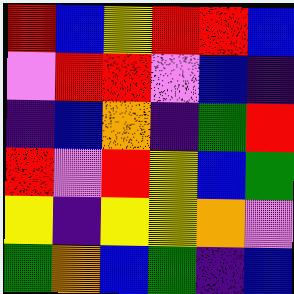[["red", "blue", "yellow", "red", "red", "blue"], ["violet", "red", "red", "violet", "blue", "indigo"], ["indigo", "blue", "orange", "indigo", "green", "red"], ["red", "violet", "red", "yellow", "blue", "green"], ["yellow", "indigo", "yellow", "yellow", "orange", "violet"], ["green", "orange", "blue", "green", "indigo", "blue"]]